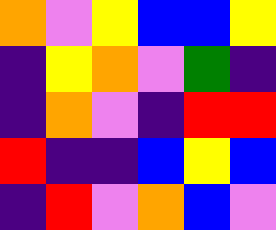[["orange", "violet", "yellow", "blue", "blue", "yellow"], ["indigo", "yellow", "orange", "violet", "green", "indigo"], ["indigo", "orange", "violet", "indigo", "red", "red"], ["red", "indigo", "indigo", "blue", "yellow", "blue"], ["indigo", "red", "violet", "orange", "blue", "violet"]]